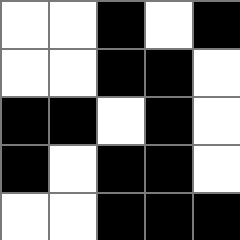[["white", "white", "black", "white", "black"], ["white", "white", "black", "black", "white"], ["black", "black", "white", "black", "white"], ["black", "white", "black", "black", "white"], ["white", "white", "black", "black", "black"]]